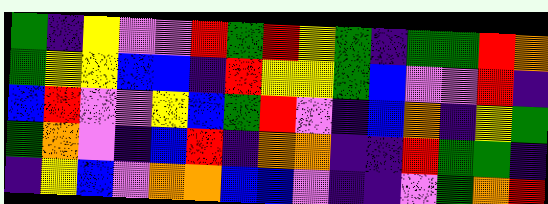[["green", "indigo", "yellow", "violet", "violet", "red", "green", "red", "yellow", "green", "indigo", "green", "green", "red", "orange"], ["green", "yellow", "yellow", "blue", "blue", "indigo", "red", "yellow", "yellow", "green", "blue", "violet", "violet", "red", "indigo"], ["blue", "red", "violet", "violet", "yellow", "blue", "green", "red", "violet", "indigo", "blue", "orange", "indigo", "yellow", "green"], ["green", "orange", "violet", "indigo", "blue", "red", "indigo", "orange", "orange", "indigo", "indigo", "red", "green", "green", "indigo"], ["indigo", "yellow", "blue", "violet", "orange", "orange", "blue", "blue", "violet", "indigo", "indigo", "violet", "green", "orange", "red"]]